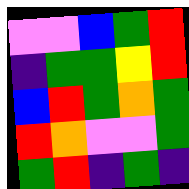[["violet", "violet", "blue", "green", "red"], ["indigo", "green", "green", "yellow", "red"], ["blue", "red", "green", "orange", "green"], ["red", "orange", "violet", "violet", "green"], ["green", "red", "indigo", "green", "indigo"]]